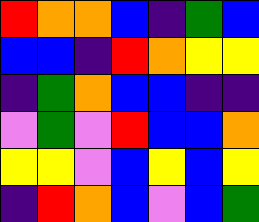[["red", "orange", "orange", "blue", "indigo", "green", "blue"], ["blue", "blue", "indigo", "red", "orange", "yellow", "yellow"], ["indigo", "green", "orange", "blue", "blue", "indigo", "indigo"], ["violet", "green", "violet", "red", "blue", "blue", "orange"], ["yellow", "yellow", "violet", "blue", "yellow", "blue", "yellow"], ["indigo", "red", "orange", "blue", "violet", "blue", "green"]]